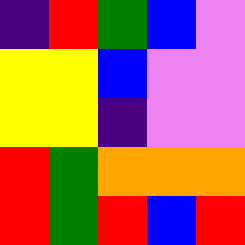[["indigo", "red", "green", "blue", "violet"], ["yellow", "yellow", "blue", "violet", "violet"], ["yellow", "yellow", "indigo", "violet", "violet"], ["red", "green", "orange", "orange", "orange"], ["red", "green", "red", "blue", "red"]]